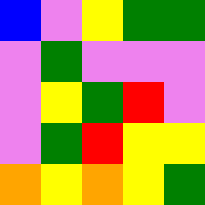[["blue", "violet", "yellow", "green", "green"], ["violet", "green", "violet", "violet", "violet"], ["violet", "yellow", "green", "red", "violet"], ["violet", "green", "red", "yellow", "yellow"], ["orange", "yellow", "orange", "yellow", "green"]]